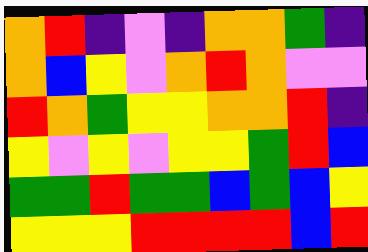[["orange", "red", "indigo", "violet", "indigo", "orange", "orange", "green", "indigo"], ["orange", "blue", "yellow", "violet", "orange", "red", "orange", "violet", "violet"], ["red", "orange", "green", "yellow", "yellow", "orange", "orange", "red", "indigo"], ["yellow", "violet", "yellow", "violet", "yellow", "yellow", "green", "red", "blue"], ["green", "green", "red", "green", "green", "blue", "green", "blue", "yellow"], ["yellow", "yellow", "yellow", "red", "red", "red", "red", "blue", "red"]]